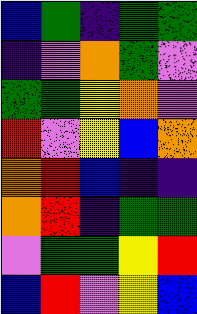[["blue", "green", "indigo", "green", "green"], ["indigo", "violet", "orange", "green", "violet"], ["green", "green", "yellow", "orange", "violet"], ["red", "violet", "yellow", "blue", "orange"], ["orange", "red", "blue", "indigo", "indigo"], ["orange", "red", "indigo", "green", "green"], ["violet", "green", "green", "yellow", "red"], ["blue", "red", "violet", "yellow", "blue"]]